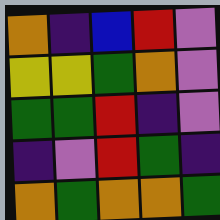[["orange", "indigo", "blue", "red", "violet"], ["yellow", "yellow", "green", "orange", "violet"], ["green", "green", "red", "indigo", "violet"], ["indigo", "violet", "red", "green", "indigo"], ["orange", "green", "orange", "orange", "green"]]